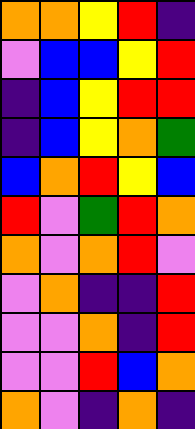[["orange", "orange", "yellow", "red", "indigo"], ["violet", "blue", "blue", "yellow", "red"], ["indigo", "blue", "yellow", "red", "red"], ["indigo", "blue", "yellow", "orange", "green"], ["blue", "orange", "red", "yellow", "blue"], ["red", "violet", "green", "red", "orange"], ["orange", "violet", "orange", "red", "violet"], ["violet", "orange", "indigo", "indigo", "red"], ["violet", "violet", "orange", "indigo", "red"], ["violet", "violet", "red", "blue", "orange"], ["orange", "violet", "indigo", "orange", "indigo"]]